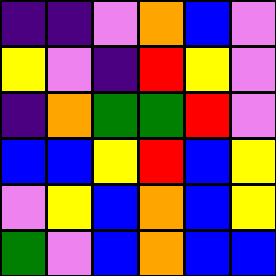[["indigo", "indigo", "violet", "orange", "blue", "violet"], ["yellow", "violet", "indigo", "red", "yellow", "violet"], ["indigo", "orange", "green", "green", "red", "violet"], ["blue", "blue", "yellow", "red", "blue", "yellow"], ["violet", "yellow", "blue", "orange", "blue", "yellow"], ["green", "violet", "blue", "orange", "blue", "blue"]]